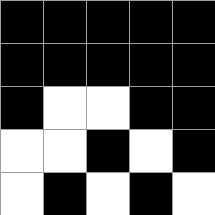[["black", "black", "black", "black", "black"], ["black", "black", "black", "black", "black"], ["black", "white", "white", "black", "black"], ["white", "white", "black", "white", "black"], ["white", "black", "white", "black", "white"]]